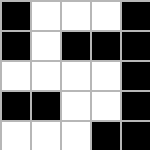[["black", "white", "white", "white", "black"], ["black", "white", "black", "black", "black"], ["white", "white", "white", "white", "black"], ["black", "black", "white", "white", "black"], ["white", "white", "white", "black", "black"]]